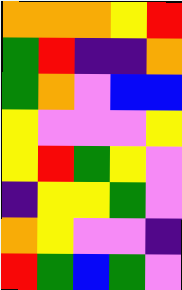[["orange", "orange", "orange", "yellow", "red"], ["green", "red", "indigo", "indigo", "orange"], ["green", "orange", "violet", "blue", "blue"], ["yellow", "violet", "violet", "violet", "yellow"], ["yellow", "red", "green", "yellow", "violet"], ["indigo", "yellow", "yellow", "green", "violet"], ["orange", "yellow", "violet", "violet", "indigo"], ["red", "green", "blue", "green", "violet"]]